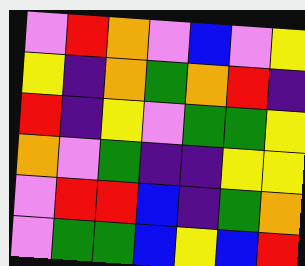[["violet", "red", "orange", "violet", "blue", "violet", "yellow"], ["yellow", "indigo", "orange", "green", "orange", "red", "indigo"], ["red", "indigo", "yellow", "violet", "green", "green", "yellow"], ["orange", "violet", "green", "indigo", "indigo", "yellow", "yellow"], ["violet", "red", "red", "blue", "indigo", "green", "orange"], ["violet", "green", "green", "blue", "yellow", "blue", "red"]]